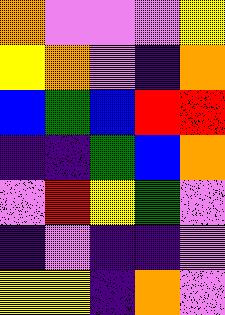[["orange", "violet", "violet", "violet", "yellow"], ["yellow", "orange", "violet", "indigo", "orange"], ["blue", "green", "blue", "red", "red"], ["indigo", "indigo", "green", "blue", "orange"], ["violet", "red", "yellow", "green", "violet"], ["indigo", "violet", "indigo", "indigo", "violet"], ["yellow", "yellow", "indigo", "orange", "violet"]]